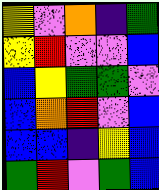[["yellow", "violet", "orange", "indigo", "green"], ["yellow", "red", "violet", "violet", "blue"], ["blue", "yellow", "green", "green", "violet"], ["blue", "orange", "red", "violet", "blue"], ["blue", "blue", "indigo", "yellow", "blue"], ["green", "red", "violet", "green", "blue"]]